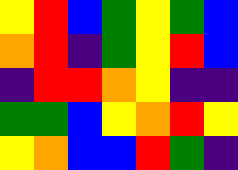[["yellow", "red", "blue", "green", "yellow", "green", "blue"], ["orange", "red", "indigo", "green", "yellow", "red", "blue"], ["indigo", "red", "red", "orange", "yellow", "indigo", "indigo"], ["green", "green", "blue", "yellow", "orange", "red", "yellow"], ["yellow", "orange", "blue", "blue", "red", "green", "indigo"]]